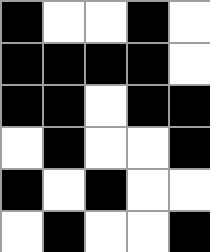[["black", "white", "white", "black", "white"], ["black", "black", "black", "black", "white"], ["black", "black", "white", "black", "black"], ["white", "black", "white", "white", "black"], ["black", "white", "black", "white", "white"], ["white", "black", "white", "white", "black"]]